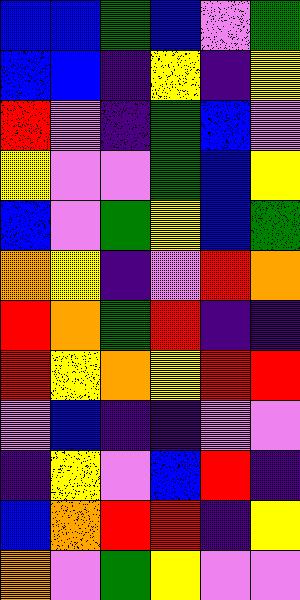[["blue", "blue", "green", "blue", "violet", "green"], ["blue", "blue", "indigo", "yellow", "indigo", "yellow"], ["red", "violet", "indigo", "green", "blue", "violet"], ["yellow", "violet", "violet", "green", "blue", "yellow"], ["blue", "violet", "green", "yellow", "blue", "green"], ["orange", "yellow", "indigo", "violet", "red", "orange"], ["red", "orange", "green", "red", "indigo", "indigo"], ["red", "yellow", "orange", "yellow", "red", "red"], ["violet", "blue", "indigo", "indigo", "violet", "violet"], ["indigo", "yellow", "violet", "blue", "red", "indigo"], ["blue", "orange", "red", "red", "indigo", "yellow"], ["orange", "violet", "green", "yellow", "violet", "violet"]]